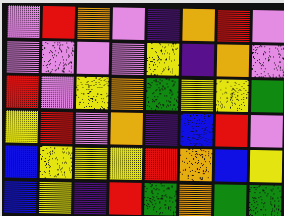[["violet", "red", "orange", "violet", "indigo", "orange", "red", "violet"], ["violet", "violet", "violet", "violet", "yellow", "indigo", "orange", "violet"], ["red", "violet", "yellow", "orange", "green", "yellow", "yellow", "green"], ["yellow", "red", "violet", "orange", "indigo", "blue", "red", "violet"], ["blue", "yellow", "yellow", "yellow", "red", "orange", "blue", "yellow"], ["blue", "yellow", "indigo", "red", "green", "orange", "green", "green"]]